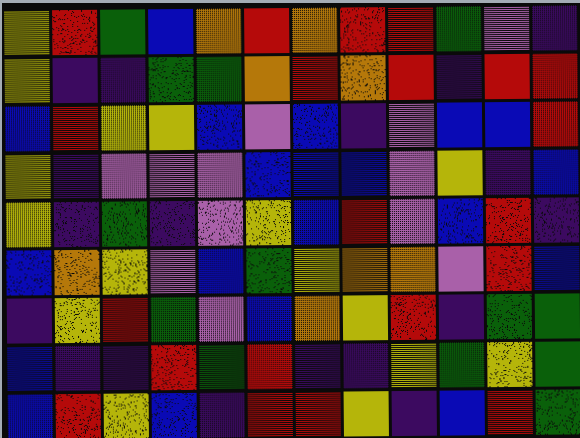[["yellow", "red", "green", "blue", "orange", "red", "orange", "red", "red", "green", "violet", "indigo"], ["yellow", "indigo", "indigo", "green", "green", "orange", "red", "orange", "red", "indigo", "red", "red"], ["blue", "red", "yellow", "yellow", "blue", "violet", "blue", "indigo", "violet", "blue", "blue", "red"], ["yellow", "indigo", "violet", "violet", "violet", "blue", "blue", "blue", "violet", "yellow", "indigo", "blue"], ["yellow", "indigo", "green", "indigo", "violet", "yellow", "blue", "red", "violet", "blue", "red", "indigo"], ["blue", "orange", "yellow", "violet", "blue", "green", "yellow", "orange", "orange", "violet", "red", "blue"], ["indigo", "yellow", "red", "green", "violet", "blue", "orange", "yellow", "red", "indigo", "green", "green"], ["blue", "indigo", "indigo", "red", "green", "red", "indigo", "indigo", "yellow", "green", "yellow", "green"], ["blue", "red", "yellow", "blue", "indigo", "red", "red", "yellow", "indigo", "blue", "red", "green"]]